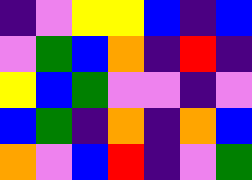[["indigo", "violet", "yellow", "yellow", "blue", "indigo", "blue"], ["violet", "green", "blue", "orange", "indigo", "red", "indigo"], ["yellow", "blue", "green", "violet", "violet", "indigo", "violet"], ["blue", "green", "indigo", "orange", "indigo", "orange", "blue"], ["orange", "violet", "blue", "red", "indigo", "violet", "green"]]